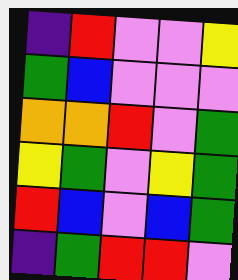[["indigo", "red", "violet", "violet", "yellow"], ["green", "blue", "violet", "violet", "violet"], ["orange", "orange", "red", "violet", "green"], ["yellow", "green", "violet", "yellow", "green"], ["red", "blue", "violet", "blue", "green"], ["indigo", "green", "red", "red", "violet"]]